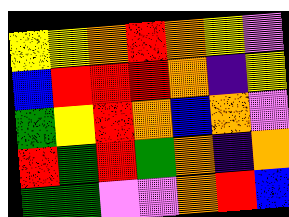[["yellow", "yellow", "orange", "red", "orange", "yellow", "violet"], ["blue", "red", "red", "red", "orange", "indigo", "yellow"], ["green", "yellow", "red", "orange", "blue", "orange", "violet"], ["red", "green", "red", "green", "orange", "indigo", "orange"], ["green", "green", "violet", "violet", "orange", "red", "blue"]]